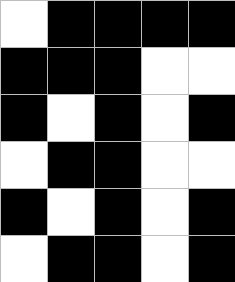[["white", "black", "black", "black", "black"], ["black", "black", "black", "white", "white"], ["black", "white", "black", "white", "black"], ["white", "black", "black", "white", "white"], ["black", "white", "black", "white", "black"], ["white", "black", "black", "white", "black"]]